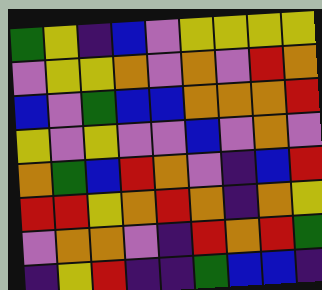[["green", "yellow", "indigo", "blue", "violet", "yellow", "yellow", "yellow", "yellow"], ["violet", "yellow", "yellow", "orange", "violet", "orange", "violet", "red", "orange"], ["blue", "violet", "green", "blue", "blue", "orange", "orange", "orange", "red"], ["yellow", "violet", "yellow", "violet", "violet", "blue", "violet", "orange", "violet"], ["orange", "green", "blue", "red", "orange", "violet", "indigo", "blue", "red"], ["red", "red", "yellow", "orange", "red", "orange", "indigo", "orange", "yellow"], ["violet", "orange", "orange", "violet", "indigo", "red", "orange", "red", "green"], ["indigo", "yellow", "red", "indigo", "indigo", "green", "blue", "blue", "indigo"]]